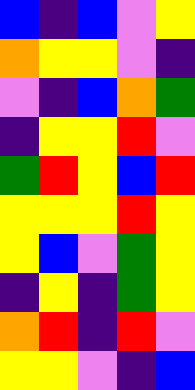[["blue", "indigo", "blue", "violet", "yellow"], ["orange", "yellow", "yellow", "violet", "indigo"], ["violet", "indigo", "blue", "orange", "green"], ["indigo", "yellow", "yellow", "red", "violet"], ["green", "red", "yellow", "blue", "red"], ["yellow", "yellow", "yellow", "red", "yellow"], ["yellow", "blue", "violet", "green", "yellow"], ["indigo", "yellow", "indigo", "green", "yellow"], ["orange", "red", "indigo", "red", "violet"], ["yellow", "yellow", "violet", "indigo", "blue"]]